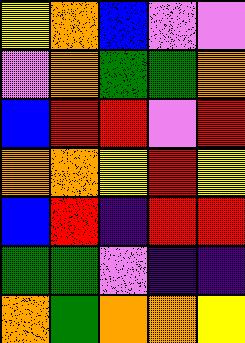[["yellow", "orange", "blue", "violet", "violet"], ["violet", "orange", "green", "green", "orange"], ["blue", "red", "red", "violet", "red"], ["orange", "orange", "yellow", "red", "yellow"], ["blue", "red", "indigo", "red", "red"], ["green", "green", "violet", "indigo", "indigo"], ["orange", "green", "orange", "orange", "yellow"]]